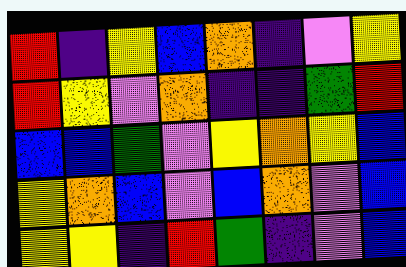[["red", "indigo", "yellow", "blue", "orange", "indigo", "violet", "yellow"], ["red", "yellow", "violet", "orange", "indigo", "indigo", "green", "red"], ["blue", "blue", "green", "violet", "yellow", "orange", "yellow", "blue"], ["yellow", "orange", "blue", "violet", "blue", "orange", "violet", "blue"], ["yellow", "yellow", "indigo", "red", "green", "indigo", "violet", "blue"]]